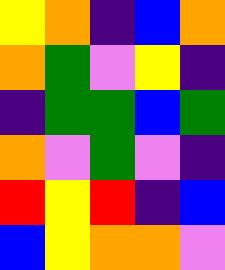[["yellow", "orange", "indigo", "blue", "orange"], ["orange", "green", "violet", "yellow", "indigo"], ["indigo", "green", "green", "blue", "green"], ["orange", "violet", "green", "violet", "indigo"], ["red", "yellow", "red", "indigo", "blue"], ["blue", "yellow", "orange", "orange", "violet"]]